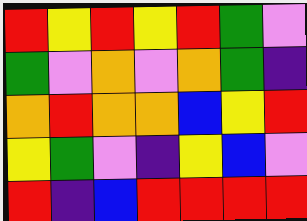[["red", "yellow", "red", "yellow", "red", "green", "violet"], ["green", "violet", "orange", "violet", "orange", "green", "indigo"], ["orange", "red", "orange", "orange", "blue", "yellow", "red"], ["yellow", "green", "violet", "indigo", "yellow", "blue", "violet"], ["red", "indigo", "blue", "red", "red", "red", "red"]]